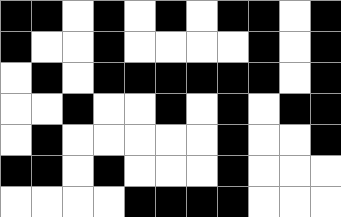[["black", "black", "white", "black", "white", "black", "white", "black", "black", "white", "black"], ["black", "white", "white", "black", "white", "white", "white", "white", "black", "white", "black"], ["white", "black", "white", "black", "black", "black", "black", "black", "black", "white", "black"], ["white", "white", "black", "white", "white", "black", "white", "black", "white", "black", "black"], ["white", "black", "white", "white", "white", "white", "white", "black", "white", "white", "black"], ["black", "black", "white", "black", "white", "white", "white", "black", "white", "white", "white"], ["white", "white", "white", "white", "black", "black", "black", "black", "white", "white", "white"]]